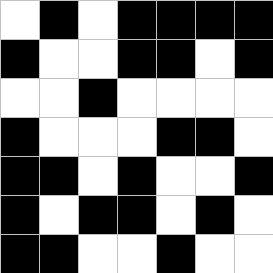[["white", "black", "white", "black", "black", "black", "black"], ["black", "white", "white", "black", "black", "white", "black"], ["white", "white", "black", "white", "white", "white", "white"], ["black", "white", "white", "white", "black", "black", "white"], ["black", "black", "white", "black", "white", "white", "black"], ["black", "white", "black", "black", "white", "black", "white"], ["black", "black", "white", "white", "black", "white", "white"]]